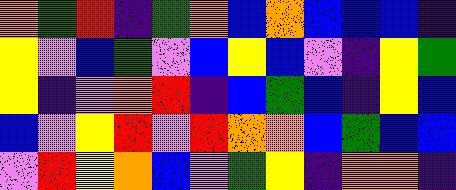[["orange", "green", "red", "indigo", "green", "orange", "blue", "orange", "blue", "blue", "blue", "indigo"], ["yellow", "violet", "blue", "green", "violet", "blue", "yellow", "blue", "violet", "indigo", "yellow", "green"], ["yellow", "indigo", "violet", "orange", "red", "indigo", "blue", "green", "blue", "indigo", "yellow", "blue"], ["blue", "violet", "yellow", "red", "violet", "red", "orange", "orange", "blue", "green", "blue", "blue"], ["violet", "red", "yellow", "orange", "blue", "violet", "green", "yellow", "indigo", "orange", "orange", "indigo"]]